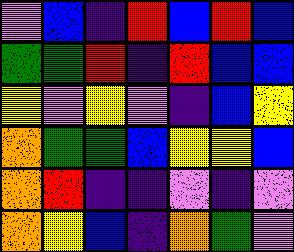[["violet", "blue", "indigo", "red", "blue", "red", "blue"], ["green", "green", "red", "indigo", "red", "blue", "blue"], ["yellow", "violet", "yellow", "violet", "indigo", "blue", "yellow"], ["orange", "green", "green", "blue", "yellow", "yellow", "blue"], ["orange", "red", "indigo", "indigo", "violet", "indigo", "violet"], ["orange", "yellow", "blue", "indigo", "orange", "green", "violet"]]